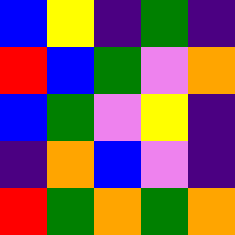[["blue", "yellow", "indigo", "green", "indigo"], ["red", "blue", "green", "violet", "orange"], ["blue", "green", "violet", "yellow", "indigo"], ["indigo", "orange", "blue", "violet", "indigo"], ["red", "green", "orange", "green", "orange"]]